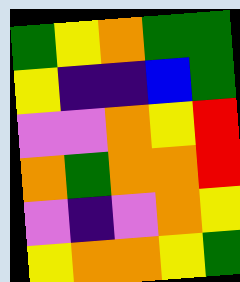[["green", "yellow", "orange", "green", "green"], ["yellow", "indigo", "indigo", "blue", "green"], ["violet", "violet", "orange", "yellow", "red"], ["orange", "green", "orange", "orange", "red"], ["violet", "indigo", "violet", "orange", "yellow"], ["yellow", "orange", "orange", "yellow", "green"]]